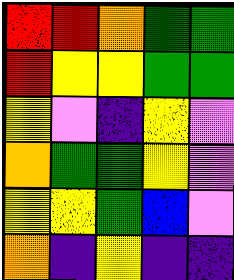[["red", "red", "orange", "green", "green"], ["red", "yellow", "yellow", "green", "green"], ["yellow", "violet", "indigo", "yellow", "violet"], ["orange", "green", "green", "yellow", "violet"], ["yellow", "yellow", "green", "blue", "violet"], ["orange", "indigo", "yellow", "indigo", "indigo"]]